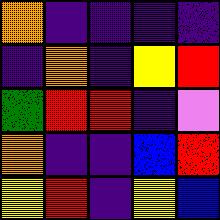[["orange", "indigo", "indigo", "indigo", "indigo"], ["indigo", "orange", "indigo", "yellow", "red"], ["green", "red", "red", "indigo", "violet"], ["orange", "indigo", "indigo", "blue", "red"], ["yellow", "red", "indigo", "yellow", "blue"]]